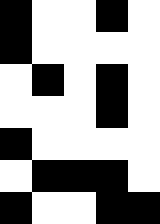[["black", "white", "white", "black", "white"], ["black", "white", "white", "white", "white"], ["white", "black", "white", "black", "white"], ["white", "white", "white", "black", "white"], ["black", "white", "white", "white", "white"], ["white", "black", "black", "black", "white"], ["black", "white", "white", "black", "black"]]